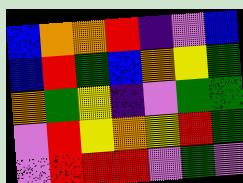[["blue", "orange", "orange", "red", "indigo", "violet", "blue"], ["blue", "red", "green", "blue", "orange", "yellow", "green"], ["orange", "green", "yellow", "indigo", "violet", "green", "green"], ["violet", "red", "yellow", "orange", "yellow", "red", "green"], ["violet", "red", "red", "red", "violet", "green", "violet"]]